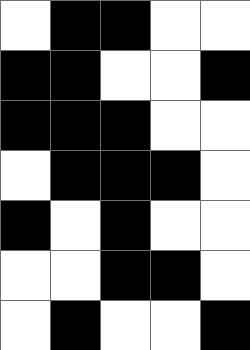[["white", "black", "black", "white", "white"], ["black", "black", "white", "white", "black"], ["black", "black", "black", "white", "white"], ["white", "black", "black", "black", "white"], ["black", "white", "black", "white", "white"], ["white", "white", "black", "black", "white"], ["white", "black", "white", "white", "black"]]